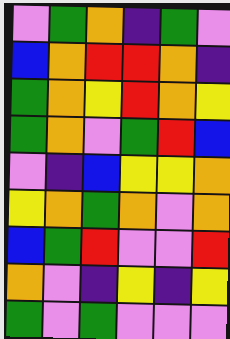[["violet", "green", "orange", "indigo", "green", "violet"], ["blue", "orange", "red", "red", "orange", "indigo"], ["green", "orange", "yellow", "red", "orange", "yellow"], ["green", "orange", "violet", "green", "red", "blue"], ["violet", "indigo", "blue", "yellow", "yellow", "orange"], ["yellow", "orange", "green", "orange", "violet", "orange"], ["blue", "green", "red", "violet", "violet", "red"], ["orange", "violet", "indigo", "yellow", "indigo", "yellow"], ["green", "violet", "green", "violet", "violet", "violet"]]